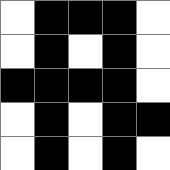[["white", "black", "black", "black", "white"], ["white", "black", "white", "black", "white"], ["black", "black", "black", "black", "white"], ["white", "black", "white", "black", "black"], ["white", "black", "white", "black", "white"]]